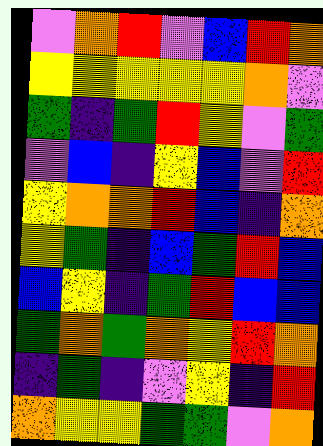[["violet", "orange", "red", "violet", "blue", "red", "orange"], ["yellow", "yellow", "yellow", "yellow", "yellow", "orange", "violet"], ["green", "indigo", "green", "red", "yellow", "violet", "green"], ["violet", "blue", "indigo", "yellow", "blue", "violet", "red"], ["yellow", "orange", "orange", "red", "blue", "indigo", "orange"], ["yellow", "green", "indigo", "blue", "green", "red", "blue"], ["blue", "yellow", "indigo", "green", "red", "blue", "blue"], ["green", "orange", "green", "orange", "yellow", "red", "orange"], ["indigo", "green", "indigo", "violet", "yellow", "indigo", "red"], ["orange", "yellow", "yellow", "green", "green", "violet", "orange"]]